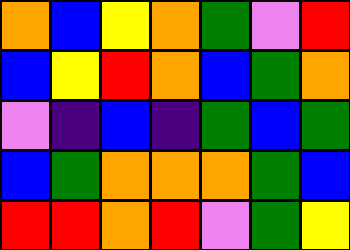[["orange", "blue", "yellow", "orange", "green", "violet", "red"], ["blue", "yellow", "red", "orange", "blue", "green", "orange"], ["violet", "indigo", "blue", "indigo", "green", "blue", "green"], ["blue", "green", "orange", "orange", "orange", "green", "blue"], ["red", "red", "orange", "red", "violet", "green", "yellow"]]